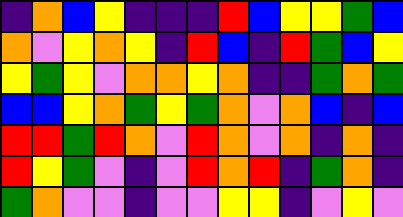[["indigo", "orange", "blue", "yellow", "indigo", "indigo", "indigo", "red", "blue", "yellow", "yellow", "green", "blue"], ["orange", "violet", "yellow", "orange", "yellow", "indigo", "red", "blue", "indigo", "red", "green", "blue", "yellow"], ["yellow", "green", "yellow", "violet", "orange", "orange", "yellow", "orange", "indigo", "indigo", "green", "orange", "green"], ["blue", "blue", "yellow", "orange", "green", "yellow", "green", "orange", "violet", "orange", "blue", "indigo", "blue"], ["red", "red", "green", "red", "orange", "violet", "red", "orange", "violet", "orange", "indigo", "orange", "indigo"], ["red", "yellow", "green", "violet", "indigo", "violet", "red", "orange", "red", "indigo", "green", "orange", "indigo"], ["green", "orange", "violet", "violet", "indigo", "violet", "violet", "yellow", "yellow", "indigo", "violet", "yellow", "violet"]]